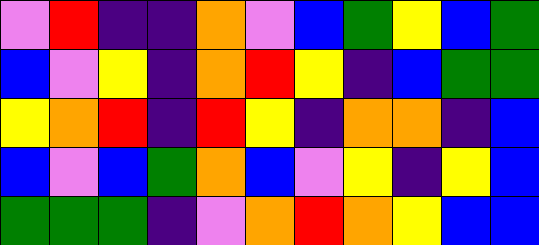[["violet", "red", "indigo", "indigo", "orange", "violet", "blue", "green", "yellow", "blue", "green"], ["blue", "violet", "yellow", "indigo", "orange", "red", "yellow", "indigo", "blue", "green", "green"], ["yellow", "orange", "red", "indigo", "red", "yellow", "indigo", "orange", "orange", "indigo", "blue"], ["blue", "violet", "blue", "green", "orange", "blue", "violet", "yellow", "indigo", "yellow", "blue"], ["green", "green", "green", "indigo", "violet", "orange", "red", "orange", "yellow", "blue", "blue"]]